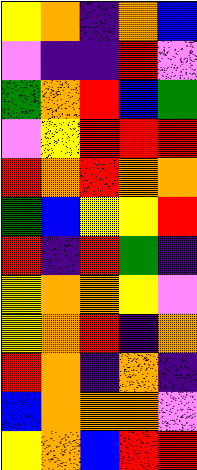[["yellow", "orange", "indigo", "orange", "blue"], ["violet", "indigo", "indigo", "red", "violet"], ["green", "orange", "red", "blue", "green"], ["violet", "yellow", "red", "red", "red"], ["red", "orange", "red", "orange", "orange"], ["green", "blue", "yellow", "yellow", "red"], ["red", "indigo", "red", "green", "indigo"], ["yellow", "orange", "orange", "yellow", "violet"], ["yellow", "orange", "red", "indigo", "orange"], ["red", "orange", "indigo", "orange", "indigo"], ["blue", "orange", "orange", "orange", "violet"], ["yellow", "orange", "blue", "red", "red"]]